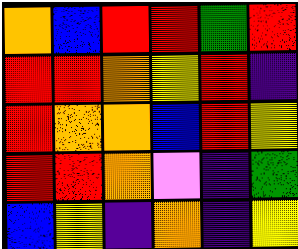[["orange", "blue", "red", "red", "green", "red"], ["red", "red", "orange", "yellow", "red", "indigo"], ["red", "orange", "orange", "blue", "red", "yellow"], ["red", "red", "orange", "violet", "indigo", "green"], ["blue", "yellow", "indigo", "orange", "indigo", "yellow"]]